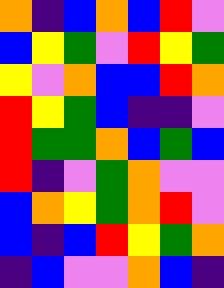[["orange", "indigo", "blue", "orange", "blue", "red", "violet"], ["blue", "yellow", "green", "violet", "red", "yellow", "green"], ["yellow", "violet", "orange", "blue", "blue", "red", "orange"], ["red", "yellow", "green", "blue", "indigo", "indigo", "violet"], ["red", "green", "green", "orange", "blue", "green", "blue"], ["red", "indigo", "violet", "green", "orange", "violet", "violet"], ["blue", "orange", "yellow", "green", "orange", "red", "violet"], ["blue", "indigo", "blue", "red", "yellow", "green", "orange"], ["indigo", "blue", "violet", "violet", "orange", "blue", "indigo"]]